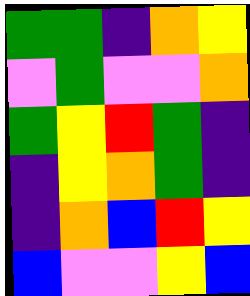[["green", "green", "indigo", "orange", "yellow"], ["violet", "green", "violet", "violet", "orange"], ["green", "yellow", "red", "green", "indigo"], ["indigo", "yellow", "orange", "green", "indigo"], ["indigo", "orange", "blue", "red", "yellow"], ["blue", "violet", "violet", "yellow", "blue"]]